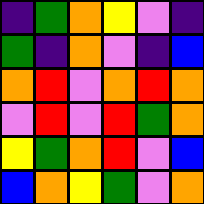[["indigo", "green", "orange", "yellow", "violet", "indigo"], ["green", "indigo", "orange", "violet", "indigo", "blue"], ["orange", "red", "violet", "orange", "red", "orange"], ["violet", "red", "violet", "red", "green", "orange"], ["yellow", "green", "orange", "red", "violet", "blue"], ["blue", "orange", "yellow", "green", "violet", "orange"]]